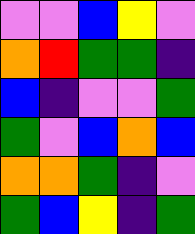[["violet", "violet", "blue", "yellow", "violet"], ["orange", "red", "green", "green", "indigo"], ["blue", "indigo", "violet", "violet", "green"], ["green", "violet", "blue", "orange", "blue"], ["orange", "orange", "green", "indigo", "violet"], ["green", "blue", "yellow", "indigo", "green"]]